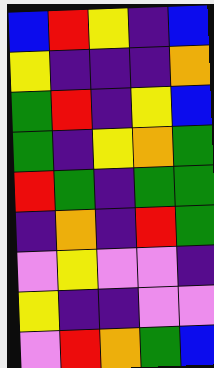[["blue", "red", "yellow", "indigo", "blue"], ["yellow", "indigo", "indigo", "indigo", "orange"], ["green", "red", "indigo", "yellow", "blue"], ["green", "indigo", "yellow", "orange", "green"], ["red", "green", "indigo", "green", "green"], ["indigo", "orange", "indigo", "red", "green"], ["violet", "yellow", "violet", "violet", "indigo"], ["yellow", "indigo", "indigo", "violet", "violet"], ["violet", "red", "orange", "green", "blue"]]